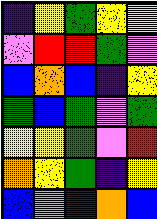[["indigo", "yellow", "green", "yellow", "yellow"], ["violet", "red", "red", "green", "violet"], ["blue", "orange", "blue", "indigo", "yellow"], ["green", "blue", "green", "violet", "green"], ["yellow", "yellow", "green", "violet", "red"], ["orange", "yellow", "green", "indigo", "yellow"], ["blue", "violet", "indigo", "orange", "blue"]]